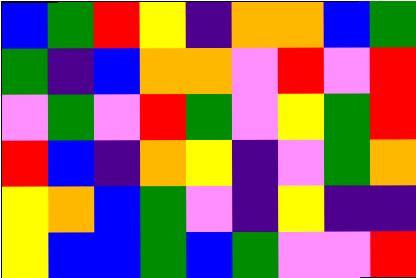[["blue", "green", "red", "yellow", "indigo", "orange", "orange", "blue", "green"], ["green", "indigo", "blue", "orange", "orange", "violet", "red", "violet", "red"], ["violet", "green", "violet", "red", "green", "violet", "yellow", "green", "red"], ["red", "blue", "indigo", "orange", "yellow", "indigo", "violet", "green", "orange"], ["yellow", "orange", "blue", "green", "violet", "indigo", "yellow", "indigo", "indigo"], ["yellow", "blue", "blue", "green", "blue", "green", "violet", "violet", "red"]]